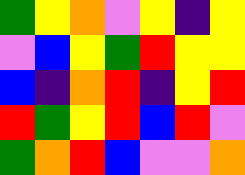[["green", "yellow", "orange", "violet", "yellow", "indigo", "yellow"], ["violet", "blue", "yellow", "green", "red", "yellow", "yellow"], ["blue", "indigo", "orange", "red", "indigo", "yellow", "red"], ["red", "green", "yellow", "red", "blue", "red", "violet"], ["green", "orange", "red", "blue", "violet", "violet", "orange"]]